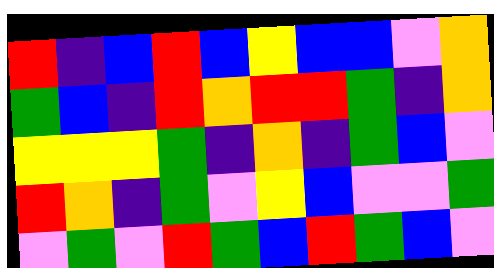[["red", "indigo", "blue", "red", "blue", "yellow", "blue", "blue", "violet", "orange"], ["green", "blue", "indigo", "red", "orange", "red", "red", "green", "indigo", "orange"], ["yellow", "yellow", "yellow", "green", "indigo", "orange", "indigo", "green", "blue", "violet"], ["red", "orange", "indigo", "green", "violet", "yellow", "blue", "violet", "violet", "green"], ["violet", "green", "violet", "red", "green", "blue", "red", "green", "blue", "violet"]]